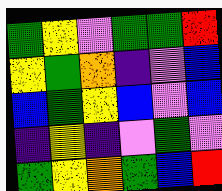[["green", "yellow", "violet", "green", "green", "red"], ["yellow", "green", "orange", "indigo", "violet", "blue"], ["blue", "green", "yellow", "blue", "violet", "blue"], ["indigo", "yellow", "indigo", "violet", "green", "violet"], ["green", "yellow", "orange", "green", "blue", "red"]]